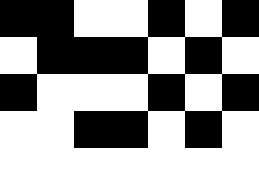[["black", "black", "white", "white", "black", "white", "black"], ["white", "black", "black", "black", "white", "black", "white"], ["black", "white", "white", "white", "black", "white", "black"], ["white", "white", "black", "black", "white", "black", "white"], ["white", "white", "white", "white", "white", "white", "white"]]